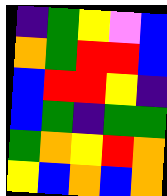[["indigo", "green", "yellow", "violet", "blue"], ["orange", "green", "red", "red", "blue"], ["blue", "red", "red", "yellow", "indigo"], ["blue", "green", "indigo", "green", "green"], ["green", "orange", "yellow", "red", "orange"], ["yellow", "blue", "orange", "blue", "orange"]]